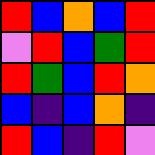[["red", "blue", "orange", "blue", "red"], ["violet", "red", "blue", "green", "red"], ["red", "green", "blue", "red", "orange"], ["blue", "indigo", "blue", "orange", "indigo"], ["red", "blue", "indigo", "red", "violet"]]